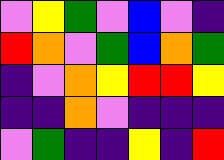[["violet", "yellow", "green", "violet", "blue", "violet", "indigo"], ["red", "orange", "violet", "green", "blue", "orange", "green"], ["indigo", "violet", "orange", "yellow", "red", "red", "yellow"], ["indigo", "indigo", "orange", "violet", "indigo", "indigo", "indigo"], ["violet", "green", "indigo", "indigo", "yellow", "indigo", "red"]]